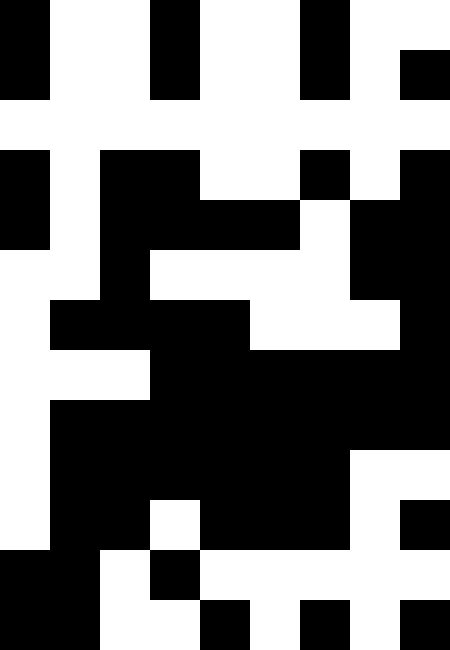[["black", "white", "white", "black", "white", "white", "black", "white", "white"], ["black", "white", "white", "black", "white", "white", "black", "white", "black"], ["white", "white", "white", "white", "white", "white", "white", "white", "white"], ["black", "white", "black", "black", "white", "white", "black", "white", "black"], ["black", "white", "black", "black", "black", "black", "white", "black", "black"], ["white", "white", "black", "white", "white", "white", "white", "black", "black"], ["white", "black", "black", "black", "black", "white", "white", "white", "black"], ["white", "white", "white", "black", "black", "black", "black", "black", "black"], ["white", "black", "black", "black", "black", "black", "black", "black", "black"], ["white", "black", "black", "black", "black", "black", "black", "white", "white"], ["white", "black", "black", "white", "black", "black", "black", "white", "black"], ["black", "black", "white", "black", "white", "white", "white", "white", "white"], ["black", "black", "white", "white", "black", "white", "black", "white", "black"]]